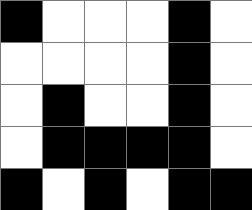[["black", "white", "white", "white", "black", "white"], ["white", "white", "white", "white", "black", "white"], ["white", "black", "white", "white", "black", "white"], ["white", "black", "black", "black", "black", "white"], ["black", "white", "black", "white", "black", "black"]]